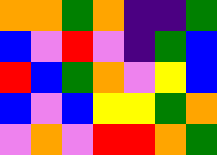[["orange", "orange", "green", "orange", "indigo", "indigo", "green"], ["blue", "violet", "red", "violet", "indigo", "green", "blue"], ["red", "blue", "green", "orange", "violet", "yellow", "blue"], ["blue", "violet", "blue", "yellow", "yellow", "green", "orange"], ["violet", "orange", "violet", "red", "red", "orange", "green"]]